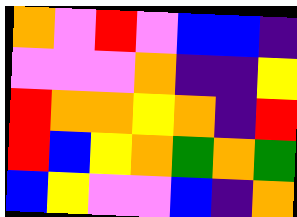[["orange", "violet", "red", "violet", "blue", "blue", "indigo"], ["violet", "violet", "violet", "orange", "indigo", "indigo", "yellow"], ["red", "orange", "orange", "yellow", "orange", "indigo", "red"], ["red", "blue", "yellow", "orange", "green", "orange", "green"], ["blue", "yellow", "violet", "violet", "blue", "indigo", "orange"]]